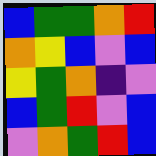[["blue", "green", "green", "orange", "red"], ["orange", "yellow", "blue", "violet", "blue"], ["yellow", "green", "orange", "indigo", "violet"], ["blue", "green", "red", "violet", "blue"], ["violet", "orange", "green", "red", "blue"]]